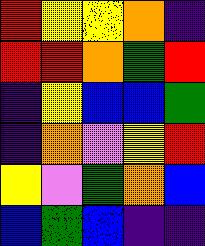[["red", "yellow", "yellow", "orange", "indigo"], ["red", "red", "orange", "green", "red"], ["indigo", "yellow", "blue", "blue", "green"], ["indigo", "orange", "violet", "yellow", "red"], ["yellow", "violet", "green", "orange", "blue"], ["blue", "green", "blue", "indigo", "indigo"]]